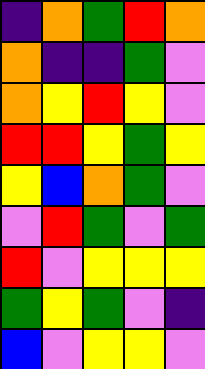[["indigo", "orange", "green", "red", "orange"], ["orange", "indigo", "indigo", "green", "violet"], ["orange", "yellow", "red", "yellow", "violet"], ["red", "red", "yellow", "green", "yellow"], ["yellow", "blue", "orange", "green", "violet"], ["violet", "red", "green", "violet", "green"], ["red", "violet", "yellow", "yellow", "yellow"], ["green", "yellow", "green", "violet", "indigo"], ["blue", "violet", "yellow", "yellow", "violet"]]